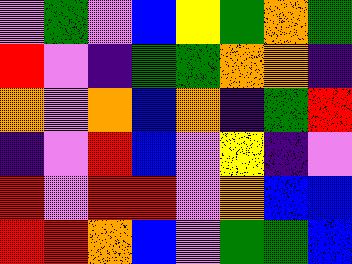[["violet", "green", "violet", "blue", "yellow", "green", "orange", "green"], ["red", "violet", "indigo", "green", "green", "orange", "orange", "indigo"], ["orange", "violet", "orange", "blue", "orange", "indigo", "green", "red"], ["indigo", "violet", "red", "blue", "violet", "yellow", "indigo", "violet"], ["red", "violet", "red", "red", "violet", "orange", "blue", "blue"], ["red", "red", "orange", "blue", "violet", "green", "green", "blue"]]